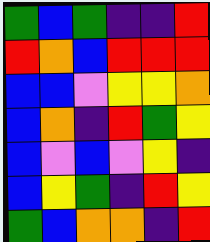[["green", "blue", "green", "indigo", "indigo", "red"], ["red", "orange", "blue", "red", "red", "red"], ["blue", "blue", "violet", "yellow", "yellow", "orange"], ["blue", "orange", "indigo", "red", "green", "yellow"], ["blue", "violet", "blue", "violet", "yellow", "indigo"], ["blue", "yellow", "green", "indigo", "red", "yellow"], ["green", "blue", "orange", "orange", "indigo", "red"]]